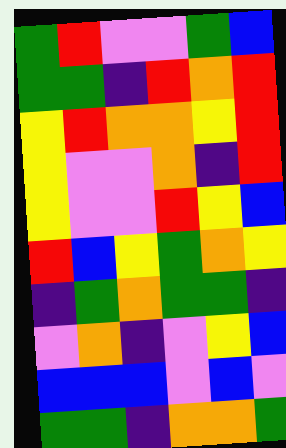[["green", "red", "violet", "violet", "green", "blue"], ["green", "green", "indigo", "red", "orange", "red"], ["yellow", "red", "orange", "orange", "yellow", "red"], ["yellow", "violet", "violet", "orange", "indigo", "red"], ["yellow", "violet", "violet", "red", "yellow", "blue"], ["red", "blue", "yellow", "green", "orange", "yellow"], ["indigo", "green", "orange", "green", "green", "indigo"], ["violet", "orange", "indigo", "violet", "yellow", "blue"], ["blue", "blue", "blue", "violet", "blue", "violet"], ["green", "green", "indigo", "orange", "orange", "green"]]